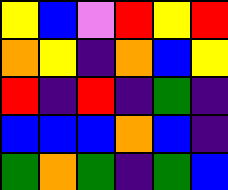[["yellow", "blue", "violet", "red", "yellow", "red"], ["orange", "yellow", "indigo", "orange", "blue", "yellow"], ["red", "indigo", "red", "indigo", "green", "indigo"], ["blue", "blue", "blue", "orange", "blue", "indigo"], ["green", "orange", "green", "indigo", "green", "blue"]]